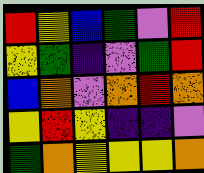[["red", "yellow", "blue", "green", "violet", "red"], ["yellow", "green", "indigo", "violet", "green", "red"], ["blue", "orange", "violet", "orange", "red", "orange"], ["yellow", "red", "yellow", "indigo", "indigo", "violet"], ["green", "orange", "yellow", "yellow", "yellow", "orange"]]